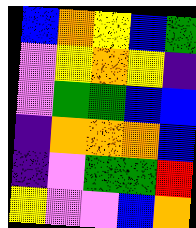[["blue", "orange", "yellow", "blue", "green"], ["violet", "yellow", "orange", "yellow", "indigo"], ["violet", "green", "green", "blue", "blue"], ["indigo", "orange", "orange", "orange", "blue"], ["indigo", "violet", "green", "green", "red"], ["yellow", "violet", "violet", "blue", "orange"]]